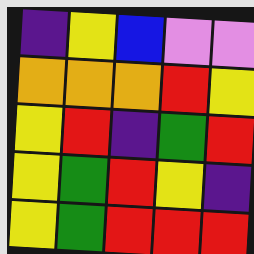[["indigo", "yellow", "blue", "violet", "violet"], ["orange", "orange", "orange", "red", "yellow"], ["yellow", "red", "indigo", "green", "red"], ["yellow", "green", "red", "yellow", "indigo"], ["yellow", "green", "red", "red", "red"]]